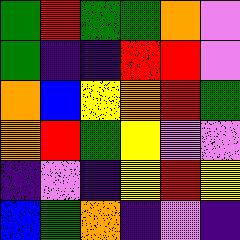[["green", "red", "green", "green", "orange", "violet"], ["green", "indigo", "indigo", "red", "red", "violet"], ["orange", "blue", "yellow", "orange", "red", "green"], ["orange", "red", "green", "yellow", "violet", "violet"], ["indigo", "violet", "indigo", "yellow", "red", "yellow"], ["blue", "green", "orange", "indigo", "violet", "indigo"]]